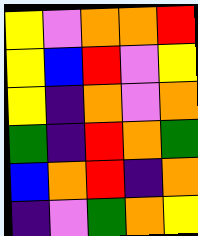[["yellow", "violet", "orange", "orange", "red"], ["yellow", "blue", "red", "violet", "yellow"], ["yellow", "indigo", "orange", "violet", "orange"], ["green", "indigo", "red", "orange", "green"], ["blue", "orange", "red", "indigo", "orange"], ["indigo", "violet", "green", "orange", "yellow"]]